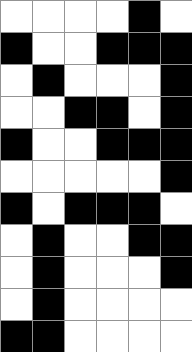[["white", "white", "white", "white", "black", "white"], ["black", "white", "white", "black", "black", "black"], ["white", "black", "white", "white", "white", "black"], ["white", "white", "black", "black", "white", "black"], ["black", "white", "white", "black", "black", "black"], ["white", "white", "white", "white", "white", "black"], ["black", "white", "black", "black", "black", "white"], ["white", "black", "white", "white", "black", "black"], ["white", "black", "white", "white", "white", "black"], ["white", "black", "white", "white", "white", "white"], ["black", "black", "white", "white", "white", "white"]]